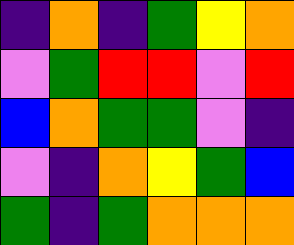[["indigo", "orange", "indigo", "green", "yellow", "orange"], ["violet", "green", "red", "red", "violet", "red"], ["blue", "orange", "green", "green", "violet", "indigo"], ["violet", "indigo", "orange", "yellow", "green", "blue"], ["green", "indigo", "green", "orange", "orange", "orange"]]